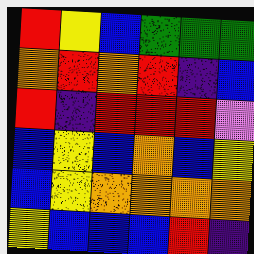[["red", "yellow", "blue", "green", "green", "green"], ["orange", "red", "orange", "red", "indigo", "blue"], ["red", "indigo", "red", "red", "red", "violet"], ["blue", "yellow", "blue", "orange", "blue", "yellow"], ["blue", "yellow", "orange", "orange", "orange", "orange"], ["yellow", "blue", "blue", "blue", "red", "indigo"]]